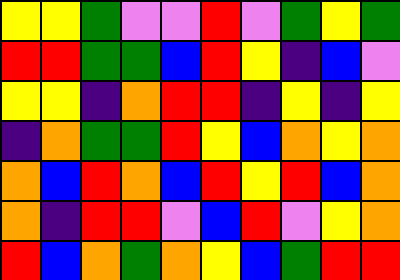[["yellow", "yellow", "green", "violet", "violet", "red", "violet", "green", "yellow", "green"], ["red", "red", "green", "green", "blue", "red", "yellow", "indigo", "blue", "violet"], ["yellow", "yellow", "indigo", "orange", "red", "red", "indigo", "yellow", "indigo", "yellow"], ["indigo", "orange", "green", "green", "red", "yellow", "blue", "orange", "yellow", "orange"], ["orange", "blue", "red", "orange", "blue", "red", "yellow", "red", "blue", "orange"], ["orange", "indigo", "red", "red", "violet", "blue", "red", "violet", "yellow", "orange"], ["red", "blue", "orange", "green", "orange", "yellow", "blue", "green", "red", "red"]]